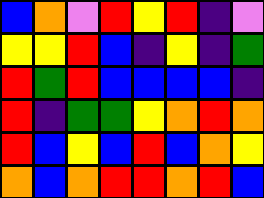[["blue", "orange", "violet", "red", "yellow", "red", "indigo", "violet"], ["yellow", "yellow", "red", "blue", "indigo", "yellow", "indigo", "green"], ["red", "green", "red", "blue", "blue", "blue", "blue", "indigo"], ["red", "indigo", "green", "green", "yellow", "orange", "red", "orange"], ["red", "blue", "yellow", "blue", "red", "blue", "orange", "yellow"], ["orange", "blue", "orange", "red", "red", "orange", "red", "blue"]]